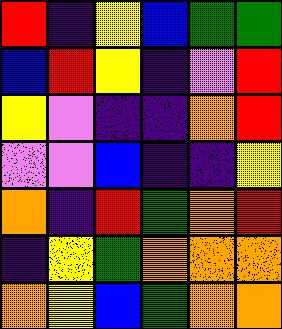[["red", "indigo", "yellow", "blue", "green", "green"], ["blue", "red", "yellow", "indigo", "violet", "red"], ["yellow", "violet", "indigo", "indigo", "orange", "red"], ["violet", "violet", "blue", "indigo", "indigo", "yellow"], ["orange", "indigo", "red", "green", "orange", "red"], ["indigo", "yellow", "green", "orange", "orange", "orange"], ["orange", "yellow", "blue", "green", "orange", "orange"]]